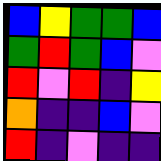[["blue", "yellow", "green", "green", "blue"], ["green", "red", "green", "blue", "violet"], ["red", "violet", "red", "indigo", "yellow"], ["orange", "indigo", "indigo", "blue", "violet"], ["red", "indigo", "violet", "indigo", "indigo"]]